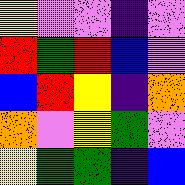[["yellow", "violet", "violet", "indigo", "violet"], ["red", "green", "red", "blue", "violet"], ["blue", "red", "yellow", "indigo", "orange"], ["orange", "violet", "yellow", "green", "violet"], ["yellow", "green", "green", "indigo", "blue"]]